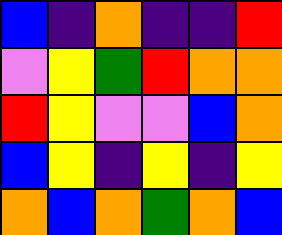[["blue", "indigo", "orange", "indigo", "indigo", "red"], ["violet", "yellow", "green", "red", "orange", "orange"], ["red", "yellow", "violet", "violet", "blue", "orange"], ["blue", "yellow", "indigo", "yellow", "indigo", "yellow"], ["orange", "blue", "orange", "green", "orange", "blue"]]